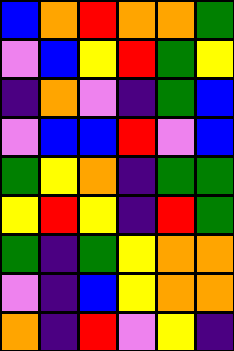[["blue", "orange", "red", "orange", "orange", "green"], ["violet", "blue", "yellow", "red", "green", "yellow"], ["indigo", "orange", "violet", "indigo", "green", "blue"], ["violet", "blue", "blue", "red", "violet", "blue"], ["green", "yellow", "orange", "indigo", "green", "green"], ["yellow", "red", "yellow", "indigo", "red", "green"], ["green", "indigo", "green", "yellow", "orange", "orange"], ["violet", "indigo", "blue", "yellow", "orange", "orange"], ["orange", "indigo", "red", "violet", "yellow", "indigo"]]